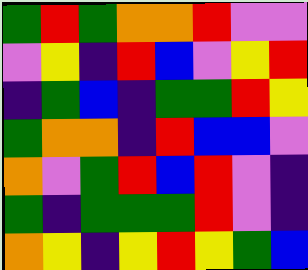[["green", "red", "green", "orange", "orange", "red", "violet", "violet"], ["violet", "yellow", "indigo", "red", "blue", "violet", "yellow", "red"], ["indigo", "green", "blue", "indigo", "green", "green", "red", "yellow"], ["green", "orange", "orange", "indigo", "red", "blue", "blue", "violet"], ["orange", "violet", "green", "red", "blue", "red", "violet", "indigo"], ["green", "indigo", "green", "green", "green", "red", "violet", "indigo"], ["orange", "yellow", "indigo", "yellow", "red", "yellow", "green", "blue"]]